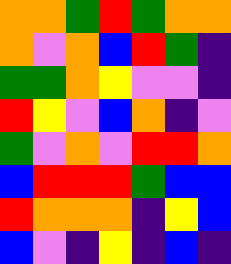[["orange", "orange", "green", "red", "green", "orange", "orange"], ["orange", "violet", "orange", "blue", "red", "green", "indigo"], ["green", "green", "orange", "yellow", "violet", "violet", "indigo"], ["red", "yellow", "violet", "blue", "orange", "indigo", "violet"], ["green", "violet", "orange", "violet", "red", "red", "orange"], ["blue", "red", "red", "red", "green", "blue", "blue"], ["red", "orange", "orange", "orange", "indigo", "yellow", "blue"], ["blue", "violet", "indigo", "yellow", "indigo", "blue", "indigo"]]